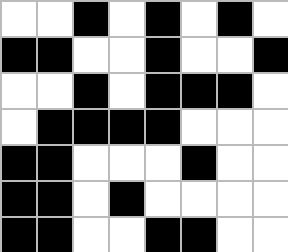[["white", "white", "black", "white", "black", "white", "black", "white"], ["black", "black", "white", "white", "black", "white", "white", "black"], ["white", "white", "black", "white", "black", "black", "black", "white"], ["white", "black", "black", "black", "black", "white", "white", "white"], ["black", "black", "white", "white", "white", "black", "white", "white"], ["black", "black", "white", "black", "white", "white", "white", "white"], ["black", "black", "white", "white", "black", "black", "white", "white"]]